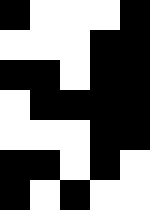[["black", "white", "white", "white", "black"], ["white", "white", "white", "black", "black"], ["black", "black", "white", "black", "black"], ["white", "black", "black", "black", "black"], ["white", "white", "white", "black", "black"], ["black", "black", "white", "black", "white"], ["black", "white", "black", "white", "white"]]